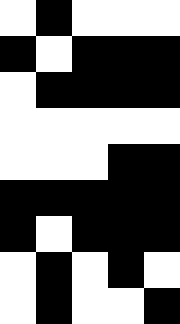[["white", "black", "white", "white", "white"], ["black", "white", "black", "black", "black"], ["white", "black", "black", "black", "black"], ["white", "white", "white", "white", "white"], ["white", "white", "white", "black", "black"], ["black", "black", "black", "black", "black"], ["black", "white", "black", "black", "black"], ["white", "black", "white", "black", "white"], ["white", "black", "white", "white", "black"]]